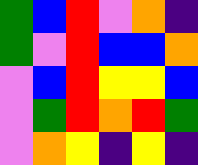[["green", "blue", "red", "violet", "orange", "indigo"], ["green", "violet", "red", "blue", "blue", "orange"], ["violet", "blue", "red", "yellow", "yellow", "blue"], ["violet", "green", "red", "orange", "red", "green"], ["violet", "orange", "yellow", "indigo", "yellow", "indigo"]]